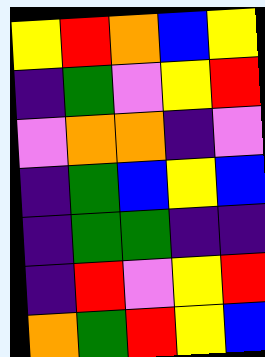[["yellow", "red", "orange", "blue", "yellow"], ["indigo", "green", "violet", "yellow", "red"], ["violet", "orange", "orange", "indigo", "violet"], ["indigo", "green", "blue", "yellow", "blue"], ["indigo", "green", "green", "indigo", "indigo"], ["indigo", "red", "violet", "yellow", "red"], ["orange", "green", "red", "yellow", "blue"]]